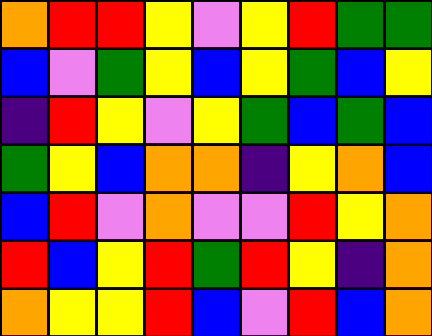[["orange", "red", "red", "yellow", "violet", "yellow", "red", "green", "green"], ["blue", "violet", "green", "yellow", "blue", "yellow", "green", "blue", "yellow"], ["indigo", "red", "yellow", "violet", "yellow", "green", "blue", "green", "blue"], ["green", "yellow", "blue", "orange", "orange", "indigo", "yellow", "orange", "blue"], ["blue", "red", "violet", "orange", "violet", "violet", "red", "yellow", "orange"], ["red", "blue", "yellow", "red", "green", "red", "yellow", "indigo", "orange"], ["orange", "yellow", "yellow", "red", "blue", "violet", "red", "blue", "orange"]]